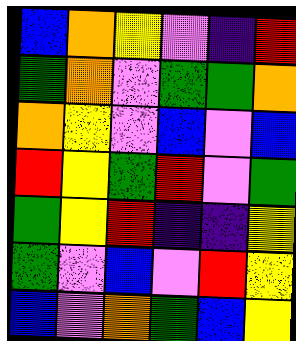[["blue", "orange", "yellow", "violet", "indigo", "red"], ["green", "orange", "violet", "green", "green", "orange"], ["orange", "yellow", "violet", "blue", "violet", "blue"], ["red", "yellow", "green", "red", "violet", "green"], ["green", "yellow", "red", "indigo", "indigo", "yellow"], ["green", "violet", "blue", "violet", "red", "yellow"], ["blue", "violet", "orange", "green", "blue", "yellow"]]